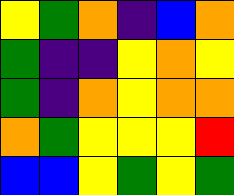[["yellow", "green", "orange", "indigo", "blue", "orange"], ["green", "indigo", "indigo", "yellow", "orange", "yellow"], ["green", "indigo", "orange", "yellow", "orange", "orange"], ["orange", "green", "yellow", "yellow", "yellow", "red"], ["blue", "blue", "yellow", "green", "yellow", "green"]]